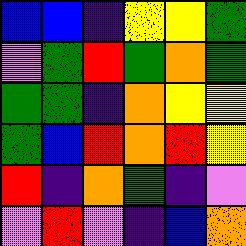[["blue", "blue", "indigo", "yellow", "yellow", "green"], ["violet", "green", "red", "green", "orange", "green"], ["green", "green", "indigo", "orange", "yellow", "yellow"], ["green", "blue", "red", "orange", "red", "yellow"], ["red", "indigo", "orange", "green", "indigo", "violet"], ["violet", "red", "violet", "indigo", "blue", "orange"]]